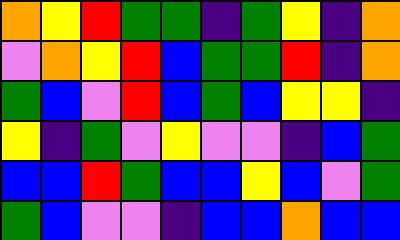[["orange", "yellow", "red", "green", "green", "indigo", "green", "yellow", "indigo", "orange"], ["violet", "orange", "yellow", "red", "blue", "green", "green", "red", "indigo", "orange"], ["green", "blue", "violet", "red", "blue", "green", "blue", "yellow", "yellow", "indigo"], ["yellow", "indigo", "green", "violet", "yellow", "violet", "violet", "indigo", "blue", "green"], ["blue", "blue", "red", "green", "blue", "blue", "yellow", "blue", "violet", "green"], ["green", "blue", "violet", "violet", "indigo", "blue", "blue", "orange", "blue", "blue"]]